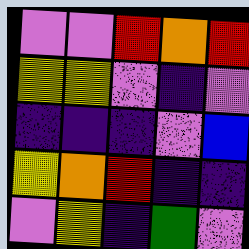[["violet", "violet", "red", "orange", "red"], ["yellow", "yellow", "violet", "indigo", "violet"], ["indigo", "indigo", "indigo", "violet", "blue"], ["yellow", "orange", "red", "indigo", "indigo"], ["violet", "yellow", "indigo", "green", "violet"]]